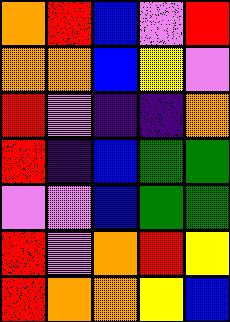[["orange", "red", "blue", "violet", "red"], ["orange", "orange", "blue", "yellow", "violet"], ["red", "violet", "indigo", "indigo", "orange"], ["red", "indigo", "blue", "green", "green"], ["violet", "violet", "blue", "green", "green"], ["red", "violet", "orange", "red", "yellow"], ["red", "orange", "orange", "yellow", "blue"]]